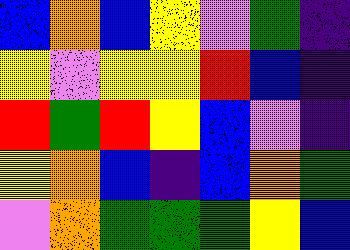[["blue", "orange", "blue", "yellow", "violet", "green", "indigo"], ["yellow", "violet", "yellow", "yellow", "red", "blue", "indigo"], ["red", "green", "red", "yellow", "blue", "violet", "indigo"], ["yellow", "orange", "blue", "indigo", "blue", "orange", "green"], ["violet", "orange", "green", "green", "green", "yellow", "blue"]]